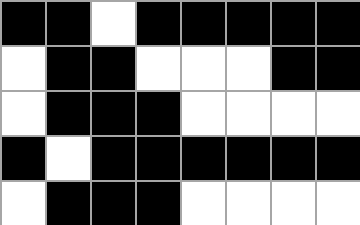[["black", "black", "white", "black", "black", "black", "black", "black"], ["white", "black", "black", "white", "white", "white", "black", "black"], ["white", "black", "black", "black", "white", "white", "white", "white"], ["black", "white", "black", "black", "black", "black", "black", "black"], ["white", "black", "black", "black", "white", "white", "white", "white"]]